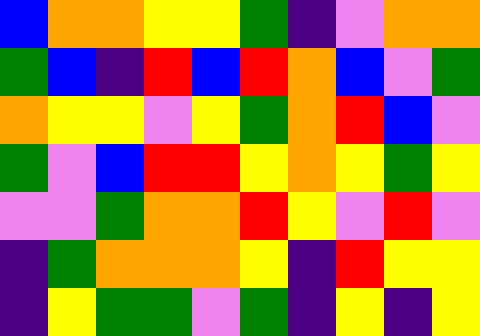[["blue", "orange", "orange", "yellow", "yellow", "green", "indigo", "violet", "orange", "orange"], ["green", "blue", "indigo", "red", "blue", "red", "orange", "blue", "violet", "green"], ["orange", "yellow", "yellow", "violet", "yellow", "green", "orange", "red", "blue", "violet"], ["green", "violet", "blue", "red", "red", "yellow", "orange", "yellow", "green", "yellow"], ["violet", "violet", "green", "orange", "orange", "red", "yellow", "violet", "red", "violet"], ["indigo", "green", "orange", "orange", "orange", "yellow", "indigo", "red", "yellow", "yellow"], ["indigo", "yellow", "green", "green", "violet", "green", "indigo", "yellow", "indigo", "yellow"]]